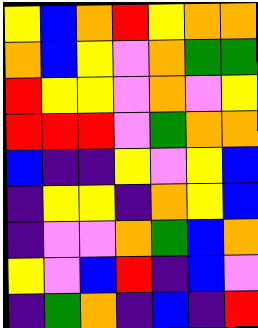[["yellow", "blue", "orange", "red", "yellow", "orange", "orange"], ["orange", "blue", "yellow", "violet", "orange", "green", "green"], ["red", "yellow", "yellow", "violet", "orange", "violet", "yellow"], ["red", "red", "red", "violet", "green", "orange", "orange"], ["blue", "indigo", "indigo", "yellow", "violet", "yellow", "blue"], ["indigo", "yellow", "yellow", "indigo", "orange", "yellow", "blue"], ["indigo", "violet", "violet", "orange", "green", "blue", "orange"], ["yellow", "violet", "blue", "red", "indigo", "blue", "violet"], ["indigo", "green", "orange", "indigo", "blue", "indigo", "red"]]